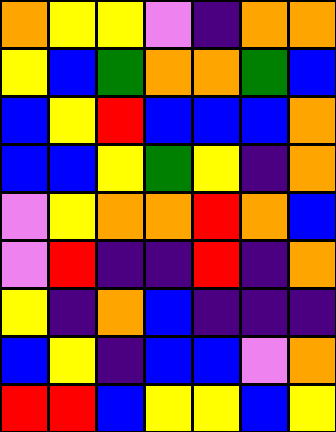[["orange", "yellow", "yellow", "violet", "indigo", "orange", "orange"], ["yellow", "blue", "green", "orange", "orange", "green", "blue"], ["blue", "yellow", "red", "blue", "blue", "blue", "orange"], ["blue", "blue", "yellow", "green", "yellow", "indigo", "orange"], ["violet", "yellow", "orange", "orange", "red", "orange", "blue"], ["violet", "red", "indigo", "indigo", "red", "indigo", "orange"], ["yellow", "indigo", "orange", "blue", "indigo", "indigo", "indigo"], ["blue", "yellow", "indigo", "blue", "blue", "violet", "orange"], ["red", "red", "blue", "yellow", "yellow", "blue", "yellow"]]